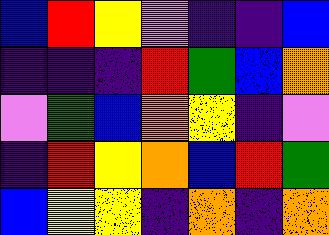[["blue", "red", "yellow", "violet", "indigo", "indigo", "blue"], ["indigo", "indigo", "indigo", "red", "green", "blue", "orange"], ["violet", "green", "blue", "orange", "yellow", "indigo", "violet"], ["indigo", "red", "yellow", "orange", "blue", "red", "green"], ["blue", "yellow", "yellow", "indigo", "orange", "indigo", "orange"]]